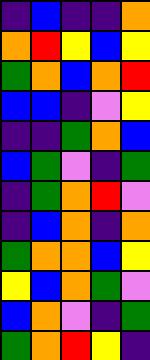[["indigo", "blue", "indigo", "indigo", "orange"], ["orange", "red", "yellow", "blue", "yellow"], ["green", "orange", "blue", "orange", "red"], ["blue", "blue", "indigo", "violet", "yellow"], ["indigo", "indigo", "green", "orange", "blue"], ["blue", "green", "violet", "indigo", "green"], ["indigo", "green", "orange", "red", "violet"], ["indigo", "blue", "orange", "indigo", "orange"], ["green", "orange", "orange", "blue", "yellow"], ["yellow", "blue", "orange", "green", "violet"], ["blue", "orange", "violet", "indigo", "green"], ["green", "orange", "red", "yellow", "indigo"]]